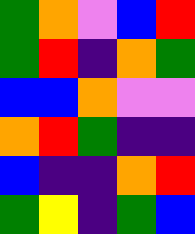[["green", "orange", "violet", "blue", "red"], ["green", "red", "indigo", "orange", "green"], ["blue", "blue", "orange", "violet", "violet"], ["orange", "red", "green", "indigo", "indigo"], ["blue", "indigo", "indigo", "orange", "red"], ["green", "yellow", "indigo", "green", "blue"]]